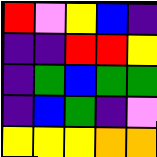[["red", "violet", "yellow", "blue", "indigo"], ["indigo", "indigo", "red", "red", "yellow"], ["indigo", "green", "blue", "green", "green"], ["indigo", "blue", "green", "indigo", "violet"], ["yellow", "yellow", "yellow", "orange", "orange"]]